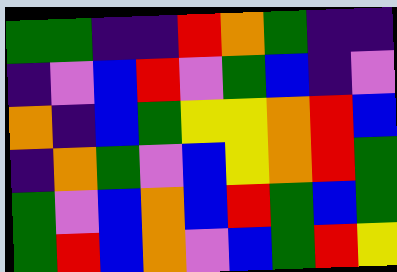[["green", "green", "indigo", "indigo", "red", "orange", "green", "indigo", "indigo"], ["indigo", "violet", "blue", "red", "violet", "green", "blue", "indigo", "violet"], ["orange", "indigo", "blue", "green", "yellow", "yellow", "orange", "red", "blue"], ["indigo", "orange", "green", "violet", "blue", "yellow", "orange", "red", "green"], ["green", "violet", "blue", "orange", "blue", "red", "green", "blue", "green"], ["green", "red", "blue", "orange", "violet", "blue", "green", "red", "yellow"]]